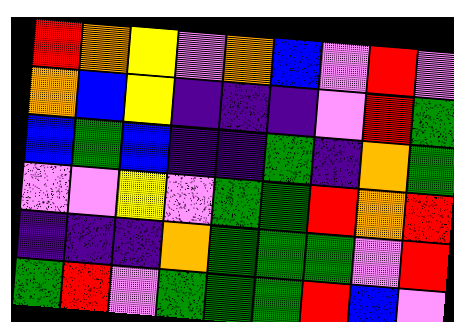[["red", "orange", "yellow", "violet", "orange", "blue", "violet", "red", "violet"], ["orange", "blue", "yellow", "indigo", "indigo", "indigo", "violet", "red", "green"], ["blue", "green", "blue", "indigo", "indigo", "green", "indigo", "orange", "green"], ["violet", "violet", "yellow", "violet", "green", "green", "red", "orange", "red"], ["indigo", "indigo", "indigo", "orange", "green", "green", "green", "violet", "red"], ["green", "red", "violet", "green", "green", "green", "red", "blue", "violet"]]